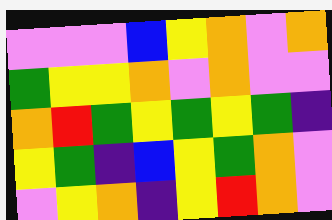[["violet", "violet", "violet", "blue", "yellow", "orange", "violet", "orange"], ["green", "yellow", "yellow", "orange", "violet", "orange", "violet", "violet"], ["orange", "red", "green", "yellow", "green", "yellow", "green", "indigo"], ["yellow", "green", "indigo", "blue", "yellow", "green", "orange", "violet"], ["violet", "yellow", "orange", "indigo", "yellow", "red", "orange", "violet"]]